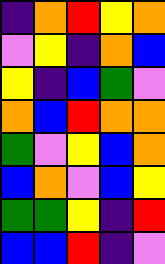[["indigo", "orange", "red", "yellow", "orange"], ["violet", "yellow", "indigo", "orange", "blue"], ["yellow", "indigo", "blue", "green", "violet"], ["orange", "blue", "red", "orange", "orange"], ["green", "violet", "yellow", "blue", "orange"], ["blue", "orange", "violet", "blue", "yellow"], ["green", "green", "yellow", "indigo", "red"], ["blue", "blue", "red", "indigo", "violet"]]